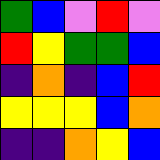[["green", "blue", "violet", "red", "violet"], ["red", "yellow", "green", "green", "blue"], ["indigo", "orange", "indigo", "blue", "red"], ["yellow", "yellow", "yellow", "blue", "orange"], ["indigo", "indigo", "orange", "yellow", "blue"]]